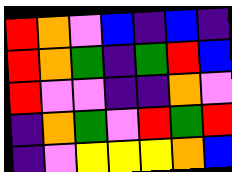[["red", "orange", "violet", "blue", "indigo", "blue", "indigo"], ["red", "orange", "green", "indigo", "green", "red", "blue"], ["red", "violet", "violet", "indigo", "indigo", "orange", "violet"], ["indigo", "orange", "green", "violet", "red", "green", "red"], ["indigo", "violet", "yellow", "yellow", "yellow", "orange", "blue"]]